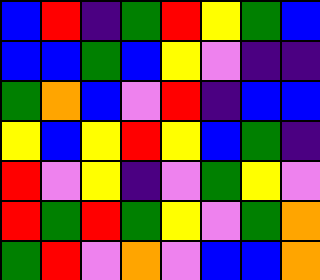[["blue", "red", "indigo", "green", "red", "yellow", "green", "blue"], ["blue", "blue", "green", "blue", "yellow", "violet", "indigo", "indigo"], ["green", "orange", "blue", "violet", "red", "indigo", "blue", "blue"], ["yellow", "blue", "yellow", "red", "yellow", "blue", "green", "indigo"], ["red", "violet", "yellow", "indigo", "violet", "green", "yellow", "violet"], ["red", "green", "red", "green", "yellow", "violet", "green", "orange"], ["green", "red", "violet", "orange", "violet", "blue", "blue", "orange"]]